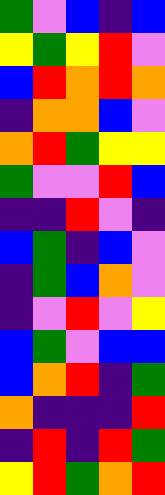[["green", "violet", "blue", "indigo", "blue"], ["yellow", "green", "yellow", "red", "violet"], ["blue", "red", "orange", "red", "orange"], ["indigo", "orange", "orange", "blue", "violet"], ["orange", "red", "green", "yellow", "yellow"], ["green", "violet", "violet", "red", "blue"], ["indigo", "indigo", "red", "violet", "indigo"], ["blue", "green", "indigo", "blue", "violet"], ["indigo", "green", "blue", "orange", "violet"], ["indigo", "violet", "red", "violet", "yellow"], ["blue", "green", "violet", "blue", "blue"], ["blue", "orange", "red", "indigo", "green"], ["orange", "indigo", "indigo", "indigo", "red"], ["indigo", "red", "indigo", "red", "green"], ["yellow", "red", "green", "orange", "red"]]